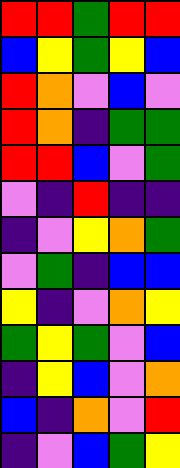[["red", "red", "green", "red", "red"], ["blue", "yellow", "green", "yellow", "blue"], ["red", "orange", "violet", "blue", "violet"], ["red", "orange", "indigo", "green", "green"], ["red", "red", "blue", "violet", "green"], ["violet", "indigo", "red", "indigo", "indigo"], ["indigo", "violet", "yellow", "orange", "green"], ["violet", "green", "indigo", "blue", "blue"], ["yellow", "indigo", "violet", "orange", "yellow"], ["green", "yellow", "green", "violet", "blue"], ["indigo", "yellow", "blue", "violet", "orange"], ["blue", "indigo", "orange", "violet", "red"], ["indigo", "violet", "blue", "green", "yellow"]]